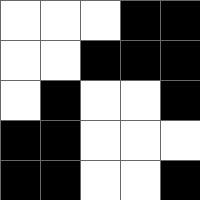[["white", "white", "white", "black", "black"], ["white", "white", "black", "black", "black"], ["white", "black", "white", "white", "black"], ["black", "black", "white", "white", "white"], ["black", "black", "white", "white", "black"]]